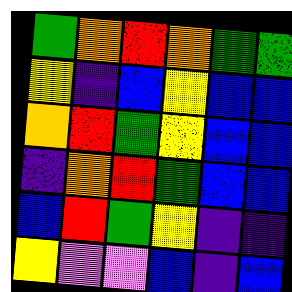[["green", "orange", "red", "orange", "green", "green"], ["yellow", "indigo", "blue", "yellow", "blue", "blue"], ["orange", "red", "green", "yellow", "blue", "blue"], ["indigo", "orange", "red", "green", "blue", "blue"], ["blue", "red", "green", "yellow", "indigo", "indigo"], ["yellow", "violet", "violet", "blue", "indigo", "blue"]]